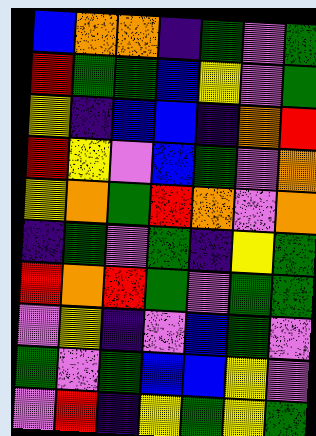[["blue", "orange", "orange", "indigo", "green", "violet", "green"], ["red", "green", "green", "blue", "yellow", "violet", "green"], ["yellow", "indigo", "blue", "blue", "indigo", "orange", "red"], ["red", "yellow", "violet", "blue", "green", "violet", "orange"], ["yellow", "orange", "green", "red", "orange", "violet", "orange"], ["indigo", "green", "violet", "green", "indigo", "yellow", "green"], ["red", "orange", "red", "green", "violet", "green", "green"], ["violet", "yellow", "indigo", "violet", "blue", "green", "violet"], ["green", "violet", "green", "blue", "blue", "yellow", "violet"], ["violet", "red", "indigo", "yellow", "green", "yellow", "green"]]